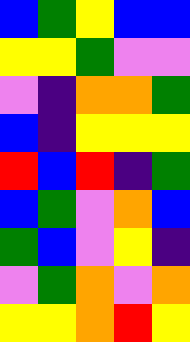[["blue", "green", "yellow", "blue", "blue"], ["yellow", "yellow", "green", "violet", "violet"], ["violet", "indigo", "orange", "orange", "green"], ["blue", "indigo", "yellow", "yellow", "yellow"], ["red", "blue", "red", "indigo", "green"], ["blue", "green", "violet", "orange", "blue"], ["green", "blue", "violet", "yellow", "indigo"], ["violet", "green", "orange", "violet", "orange"], ["yellow", "yellow", "orange", "red", "yellow"]]